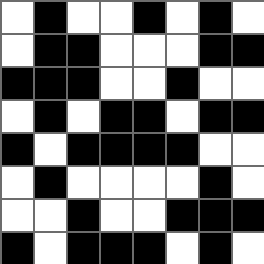[["white", "black", "white", "white", "black", "white", "black", "white"], ["white", "black", "black", "white", "white", "white", "black", "black"], ["black", "black", "black", "white", "white", "black", "white", "white"], ["white", "black", "white", "black", "black", "white", "black", "black"], ["black", "white", "black", "black", "black", "black", "white", "white"], ["white", "black", "white", "white", "white", "white", "black", "white"], ["white", "white", "black", "white", "white", "black", "black", "black"], ["black", "white", "black", "black", "black", "white", "black", "white"]]